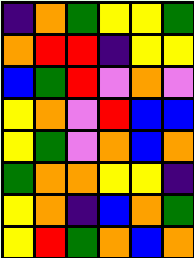[["indigo", "orange", "green", "yellow", "yellow", "green"], ["orange", "red", "red", "indigo", "yellow", "yellow"], ["blue", "green", "red", "violet", "orange", "violet"], ["yellow", "orange", "violet", "red", "blue", "blue"], ["yellow", "green", "violet", "orange", "blue", "orange"], ["green", "orange", "orange", "yellow", "yellow", "indigo"], ["yellow", "orange", "indigo", "blue", "orange", "green"], ["yellow", "red", "green", "orange", "blue", "orange"]]